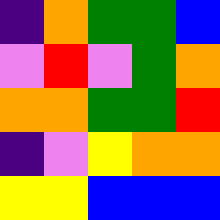[["indigo", "orange", "green", "green", "blue"], ["violet", "red", "violet", "green", "orange"], ["orange", "orange", "green", "green", "red"], ["indigo", "violet", "yellow", "orange", "orange"], ["yellow", "yellow", "blue", "blue", "blue"]]